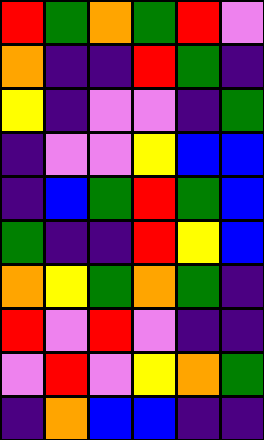[["red", "green", "orange", "green", "red", "violet"], ["orange", "indigo", "indigo", "red", "green", "indigo"], ["yellow", "indigo", "violet", "violet", "indigo", "green"], ["indigo", "violet", "violet", "yellow", "blue", "blue"], ["indigo", "blue", "green", "red", "green", "blue"], ["green", "indigo", "indigo", "red", "yellow", "blue"], ["orange", "yellow", "green", "orange", "green", "indigo"], ["red", "violet", "red", "violet", "indigo", "indigo"], ["violet", "red", "violet", "yellow", "orange", "green"], ["indigo", "orange", "blue", "blue", "indigo", "indigo"]]